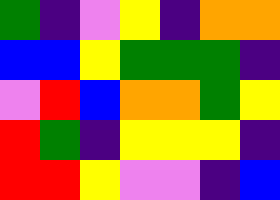[["green", "indigo", "violet", "yellow", "indigo", "orange", "orange"], ["blue", "blue", "yellow", "green", "green", "green", "indigo"], ["violet", "red", "blue", "orange", "orange", "green", "yellow"], ["red", "green", "indigo", "yellow", "yellow", "yellow", "indigo"], ["red", "red", "yellow", "violet", "violet", "indigo", "blue"]]